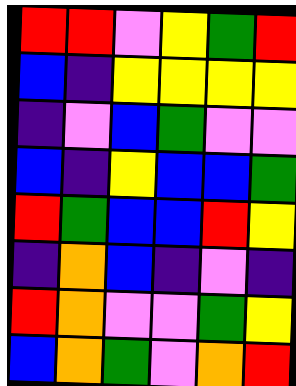[["red", "red", "violet", "yellow", "green", "red"], ["blue", "indigo", "yellow", "yellow", "yellow", "yellow"], ["indigo", "violet", "blue", "green", "violet", "violet"], ["blue", "indigo", "yellow", "blue", "blue", "green"], ["red", "green", "blue", "blue", "red", "yellow"], ["indigo", "orange", "blue", "indigo", "violet", "indigo"], ["red", "orange", "violet", "violet", "green", "yellow"], ["blue", "orange", "green", "violet", "orange", "red"]]